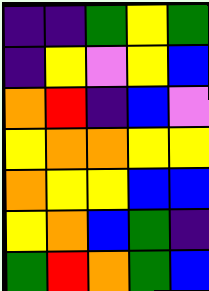[["indigo", "indigo", "green", "yellow", "green"], ["indigo", "yellow", "violet", "yellow", "blue"], ["orange", "red", "indigo", "blue", "violet"], ["yellow", "orange", "orange", "yellow", "yellow"], ["orange", "yellow", "yellow", "blue", "blue"], ["yellow", "orange", "blue", "green", "indigo"], ["green", "red", "orange", "green", "blue"]]